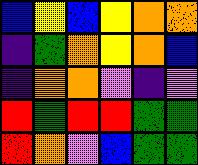[["blue", "yellow", "blue", "yellow", "orange", "orange"], ["indigo", "green", "orange", "yellow", "orange", "blue"], ["indigo", "orange", "orange", "violet", "indigo", "violet"], ["red", "green", "red", "red", "green", "green"], ["red", "orange", "violet", "blue", "green", "green"]]